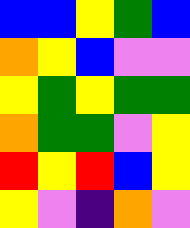[["blue", "blue", "yellow", "green", "blue"], ["orange", "yellow", "blue", "violet", "violet"], ["yellow", "green", "yellow", "green", "green"], ["orange", "green", "green", "violet", "yellow"], ["red", "yellow", "red", "blue", "yellow"], ["yellow", "violet", "indigo", "orange", "violet"]]